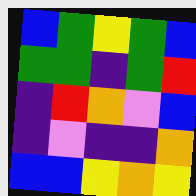[["blue", "green", "yellow", "green", "blue"], ["green", "green", "indigo", "green", "red"], ["indigo", "red", "orange", "violet", "blue"], ["indigo", "violet", "indigo", "indigo", "orange"], ["blue", "blue", "yellow", "orange", "yellow"]]